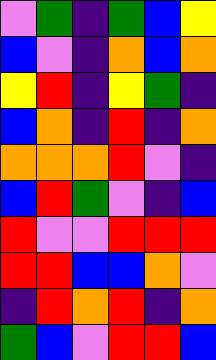[["violet", "green", "indigo", "green", "blue", "yellow"], ["blue", "violet", "indigo", "orange", "blue", "orange"], ["yellow", "red", "indigo", "yellow", "green", "indigo"], ["blue", "orange", "indigo", "red", "indigo", "orange"], ["orange", "orange", "orange", "red", "violet", "indigo"], ["blue", "red", "green", "violet", "indigo", "blue"], ["red", "violet", "violet", "red", "red", "red"], ["red", "red", "blue", "blue", "orange", "violet"], ["indigo", "red", "orange", "red", "indigo", "orange"], ["green", "blue", "violet", "red", "red", "blue"]]